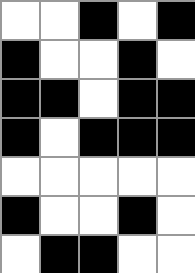[["white", "white", "black", "white", "black"], ["black", "white", "white", "black", "white"], ["black", "black", "white", "black", "black"], ["black", "white", "black", "black", "black"], ["white", "white", "white", "white", "white"], ["black", "white", "white", "black", "white"], ["white", "black", "black", "white", "white"]]